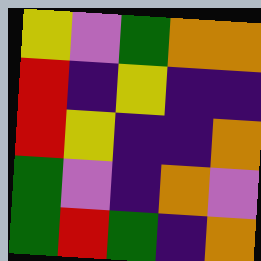[["yellow", "violet", "green", "orange", "orange"], ["red", "indigo", "yellow", "indigo", "indigo"], ["red", "yellow", "indigo", "indigo", "orange"], ["green", "violet", "indigo", "orange", "violet"], ["green", "red", "green", "indigo", "orange"]]